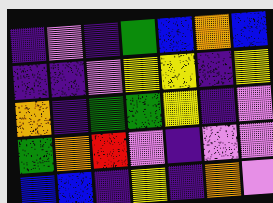[["indigo", "violet", "indigo", "green", "blue", "orange", "blue"], ["indigo", "indigo", "violet", "yellow", "yellow", "indigo", "yellow"], ["orange", "indigo", "green", "green", "yellow", "indigo", "violet"], ["green", "orange", "red", "violet", "indigo", "violet", "violet"], ["blue", "blue", "indigo", "yellow", "indigo", "orange", "violet"]]